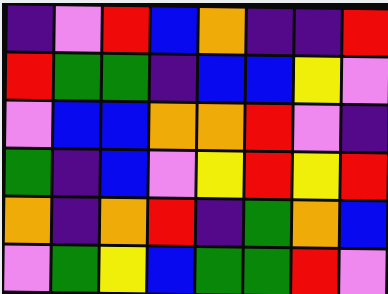[["indigo", "violet", "red", "blue", "orange", "indigo", "indigo", "red"], ["red", "green", "green", "indigo", "blue", "blue", "yellow", "violet"], ["violet", "blue", "blue", "orange", "orange", "red", "violet", "indigo"], ["green", "indigo", "blue", "violet", "yellow", "red", "yellow", "red"], ["orange", "indigo", "orange", "red", "indigo", "green", "orange", "blue"], ["violet", "green", "yellow", "blue", "green", "green", "red", "violet"]]